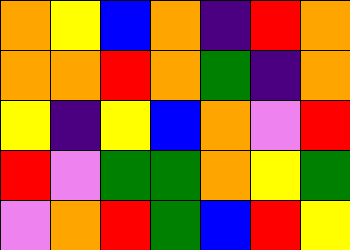[["orange", "yellow", "blue", "orange", "indigo", "red", "orange"], ["orange", "orange", "red", "orange", "green", "indigo", "orange"], ["yellow", "indigo", "yellow", "blue", "orange", "violet", "red"], ["red", "violet", "green", "green", "orange", "yellow", "green"], ["violet", "orange", "red", "green", "blue", "red", "yellow"]]